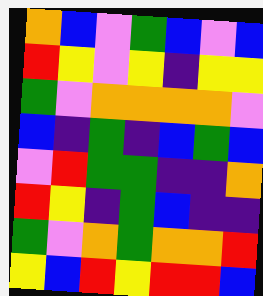[["orange", "blue", "violet", "green", "blue", "violet", "blue"], ["red", "yellow", "violet", "yellow", "indigo", "yellow", "yellow"], ["green", "violet", "orange", "orange", "orange", "orange", "violet"], ["blue", "indigo", "green", "indigo", "blue", "green", "blue"], ["violet", "red", "green", "green", "indigo", "indigo", "orange"], ["red", "yellow", "indigo", "green", "blue", "indigo", "indigo"], ["green", "violet", "orange", "green", "orange", "orange", "red"], ["yellow", "blue", "red", "yellow", "red", "red", "blue"]]